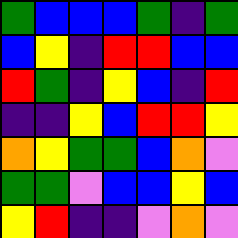[["green", "blue", "blue", "blue", "green", "indigo", "green"], ["blue", "yellow", "indigo", "red", "red", "blue", "blue"], ["red", "green", "indigo", "yellow", "blue", "indigo", "red"], ["indigo", "indigo", "yellow", "blue", "red", "red", "yellow"], ["orange", "yellow", "green", "green", "blue", "orange", "violet"], ["green", "green", "violet", "blue", "blue", "yellow", "blue"], ["yellow", "red", "indigo", "indigo", "violet", "orange", "violet"]]